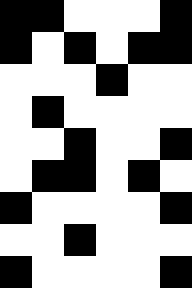[["black", "black", "white", "white", "white", "black"], ["black", "white", "black", "white", "black", "black"], ["white", "white", "white", "black", "white", "white"], ["white", "black", "white", "white", "white", "white"], ["white", "white", "black", "white", "white", "black"], ["white", "black", "black", "white", "black", "white"], ["black", "white", "white", "white", "white", "black"], ["white", "white", "black", "white", "white", "white"], ["black", "white", "white", "white", "white", "black"]]